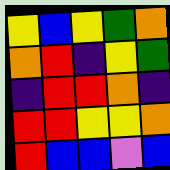[["yellow", "blue", "yellow", "green", "orange"], ["orange", "red", "indigo", "yellow", "green"], ["indigo", "red", "red", "orange", "indigo"], ["red", "red", "yellow", "yellow", "orange"], ["red", "blue", "blue", "violet", "blue"]]